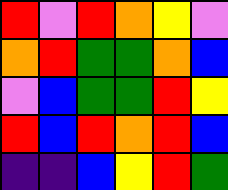[["red", "violet", "red", "orange", "yellow", "violet"], ["orange", "red", "green", "green", "orange", "blue"], ["violet", "blue", "green", "green", "red", "yellow"], ["red", "blue", "red", "orange", "red", "blue"], ["indigo", "indigo", "blue", "yellow", "red", "green"]]